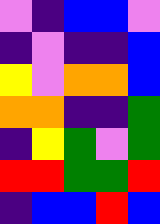[["violet", "indigo", "blue", "blue", "violet"], ["indigo", "violet", "indigo", "indigo", "blue"], ["yellow", "violet", "orange", "orange", "blue"], ["orange", "orange", "indigo", "indigo", "green"], ["indigo", "yellow", "green", "violet", "green"], ["red", "red", "green", "green", "red"], ["indigo", "blue", "blue", "red", "blue"]]